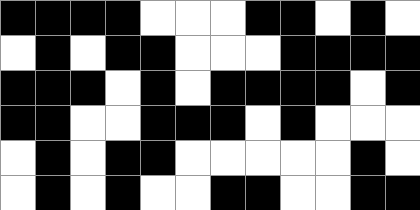[["black", "black", "black", "black", "white", "white", "white", "black", "black", "white", "black", "white"], ["white", "black", "white", "black", "black", "white", "white", "white", "black", "black", "black", "black"], ["black", "black", "black", "white", "black", "white", "black", "black", "black", "black", "white", "black"], ["black", "black", "white", "white", "black", "black", "black", "white", "black", "white", "white", "white"], ["white", "black", "white", "black", "black", "white", "white", "white", "white", "white", "black", "white"], ["white", "black", "white", "black", "white", "white", "black", "black", "white", "white", "black", "black"]]